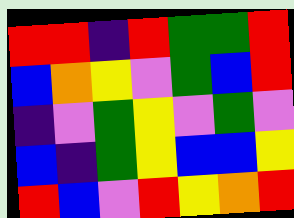[["red", "red", "indigo", "red", "green", "green", "red"], ["blue", "orange", "yellow", "violet", "green", "blue", "red"], ["indigo", "violet", "green", "yellow", "violet", "green", "violet"], ["blue", "indigo", "green", "yellow", "blue", "blue", "yellow"], ["red", "blue", "violet", "red", "yellow", "orange", "red"]]